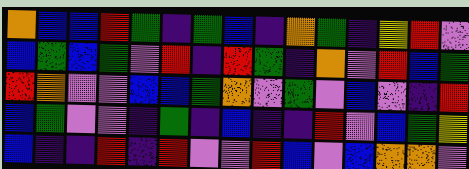[["orange", "blue", "blue", "red", "green", "indigo", "green", "blue", "indigo", "orange", "green", "indigo", "yellow", "red", "violet"], ["blue", "green", "blue", "green", "violet", "red", "indigo", "red", "green", "indigo", "orange", "violet", "red", "blue", "green"], ["red", "orange", "violet", "violet", "blue", "blue", "green", "orange", "violet", "green", "violet", "blue", "violet", "indigo", "red"], ["blue", "green", "violet", "violet", "indigo", "green", "indigo", "blue", "indigo", "indigo", "red", "violet", "blue", "green", "yellow"], ["blue", "indigo", "indigo", "red", "indigo", "red", "violet", "violet", "red", "blue", "violet", "blue", "orange", "orange", "violet"]]